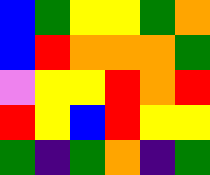[["blue", "green", "yellow", "yellow", "green", "orange"], ["blue", "red", "orange", "orange", "orange", "green"], ["violet", "yellow", "yellow", "red", "orange", "red"], ["red", "yellow", "blue", "red", "yellow", "yellow"], ["green", "indigo", "green", "orange", "indigo", "green"]]